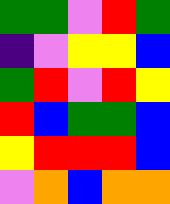[["green", "green", "violet", "red", "green"], ["indigo", "violet", "yellow", "yellow", "blue"], ["green", "red", "violet", "red", "yellow"], ["red", "blue", "green", "green", "blue"], ["yellow", "red", "red", "red", "blue"], ["violet", "orange", "blue", "orange", "orange"]]